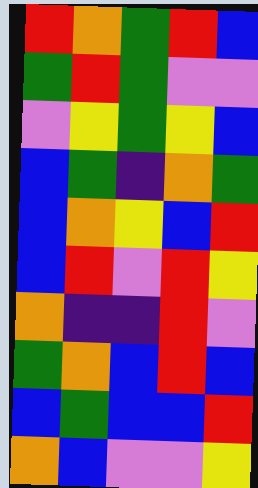[["red", "orange", "green", "red", "blue"], ["green", "red", "green", "violet", "violet"], ["violet", "yellow", "green", "yellow", "blue"], ["blue", "green", "indigo", "orange", "green"], ["blue", "orange", "yellow", "blue", "red"], ["blue", "red", "violet", "red", "yellow"], ["orange", "indigo", "indigo", "red", "violet"], ["green", "orange", "blue", "red", "blue"], ["blue", "green", "blue", "blue", "red"], ["orange", "blue", "violet", "violet", "yellow"]]